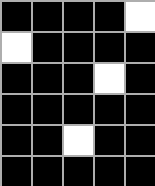[["black", "black", "black", "black", "white"], ["white", "black", "black", "black", "black"], ["black", "black", "black", "white", "black"], ["black", "black", "black", "black", "black"], ["black", "black", "white", "black", "black"], ["black", "black", "black", "black", "black"]]